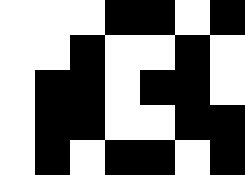[["white", "white", "white", "black", "black", "white", "black"], ["white", "white", "black", "white", "white", "black", "white"], ["white", "black", "black", "white", "black", "black", "white"], ["white", "black", "black", "white", "white", "black", "black"], ["white", "black", "white", "black", "black", "white", "black"]]